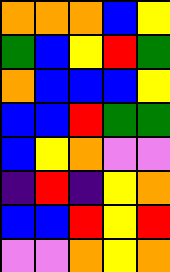[["orange", "orange", "orange", "blue", "yellow"], ["green", "blue", "yellow", "red", "green"], ["orange", "blue", "blue", "blue", "yellow"], ["blue", "blue", "red", "green", "green"], ["blue", "yellow", "orange", "violet", "violet"], ["indigo", "red", "indigo", "yellow", "orange"], ["blue", "blue", "red", "yellow", "red"], ["violet", "violet", "orange", "yellow", "orange"]]